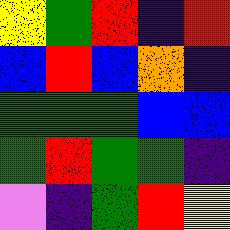[["yellow", "green", "red", "indigo", "red"], ["blue", "red", "blue", "orange", "indigo"], ["green", "green", "green", "blue", "blue"], ["green", "red", "green", "green", "indigo"], ["violet", "indigo", "green", "red", "yellow"]]